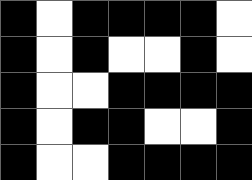[["black", "white", "black", "black", "black", "black", "white"], ["black", "white", "black", "white", "white", "black", "white"], ["black", "white", "white", "black", "black", "black", "black"], ["black", "white", "black", "black", "white", "white", "black"], ["black", "white", "white", "black", "black", "black", "black"]]